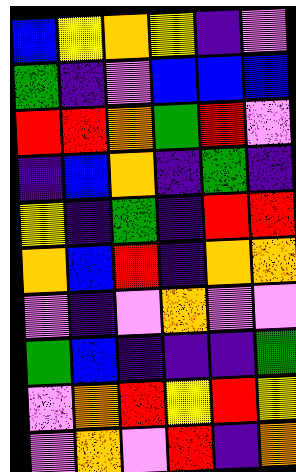[["blue", "yellow", "orange", "yellow", "indigo", "violet"], ["green", "indigo", "violet", "blue", "blue", "blue"], ["red", "red", "orange", "green", "red", "violet"], ["indigo", "blue", "orange", "indigo", "green", "indigo"], ["yellow", "indigo", "green", "indigo", "red", "red"], ["orange", "blue", "red", "indigo", "orange", "orange"], ["violet", "indigo", "violet", "orange", "violet", "violet"], ["green", "blue", "indigo", "indigo", "indigo", "green"], ["violet", "orange", "red", "yellow", "red", "yellow"], ["violet", "orange", "violet", "red", "indigo", "orange"]]